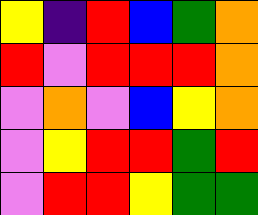[["yellow", "indigo", "red", "blue", "green", "orange"], ["red", "violet", "red", "red", "red", "orange"], ["violet", "orange", "violet", "blue", "yellow", "orange"], ["violet", "yellow", "red", "red", "green", "red"], ["violet", "red", "red", "yellow", "green", "green"]]